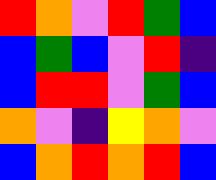[["red", "orange", "violet", "red", "green", "blue"], ["blue", "green", "blue", "violet", "red", "indigo"], ["blue", "red", "red", "violet", "green", "blue"], ["orange", "violet", "indigo", "yellow", "orange", "violet"], ["blue", "orange", "red", "orange", "red", "blue"]]